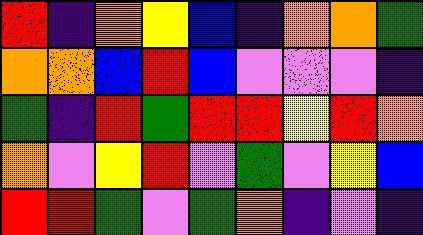[["red", "indigo", "orange", "yellow", "blue", "indigo", "orange", "orange", "green"], ["orange", "orange", "blue", "red", "blue", "violet", "violet", "violet", "indigo"], ["green", "indigo", "red", "green", "red", "red", "yellow", "red", "orange"], ["orange", "violet", "yellow", "red", "violet", "green", "violet", "yellow", "blue"], ["red", "red", "green", "violet", "green", "orange", "indigo", "violet", "indigo"]]